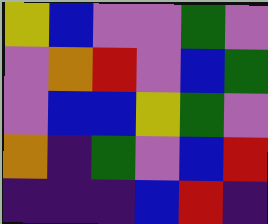[["yellow", "blue", "violet", "violet", "green", "violet"], ["violet", "orange", "red", "violet", "blue", "green"], ["violet", "blue", "blue", "yellow", "green", "violet"], ["orange", "indigo", "green", "violet", "blue", "red"], ["indigo", "indigo", "indigo", "blue", "red", "indigo"]]